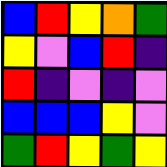[["blue", "red", "yellow", "orange", "green"], ["yellow", "violet", "blue", "red", "indigo"], ["red", "indigo", "violet", "indigo", "violet"], ["blue", "blue", "blue", "yellow", "violet"], ["green", "red", "yellow", "green", "yellow"]]